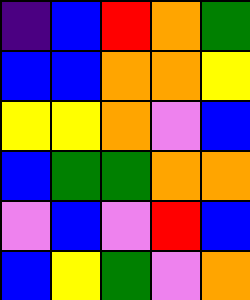[["indigo", "blue", "red", "orange", "green"], ["blue", "blue", "orange", "orange", "yellow"], ["yellow", "yellow", "orange", "violet", "blue"], ["blue", "green", "green", "orange", "orange"], ["violet", "blue", "violet", "red", "blue"], ["blue", "yellow", "green", "violet", "orange"]]